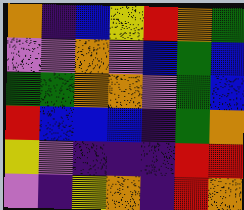[["orange", "indigo", "blue", "yellow", "red", "orange", "green"], ["violet", "violet", "orange", "violet", "blue", "green", "blue"], ["green", "green", "orange", "orange", "violet", "green", "blue"], ["red", "blue", "blue", "blue", "indigo", "green", "orange"], ["yellow", "violet", "indigo", "indigo", "indigo", "red", "red"], ["violet", "indigo", "yellow", "orange", "indigo", "red", "orange"]]